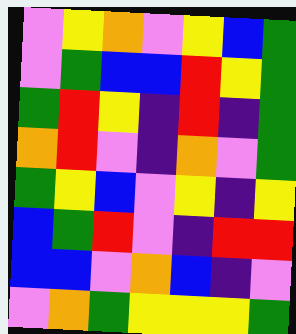[["violet", "yellow", "orange", "violet", "yellow", "blue", "green"], ["violet", "green", "blue", "blue", "red", "yellow", "green"], ["green", "red", "yellow", "indigo", "red", "indigo", "green"], ["orange", "red", "violet", "indigo", "orange", "violet", "green"], ["green", "yellow", "blue", "violet", "yellow", "indigo", "yellow"], ["blue", "green", "red", "violet", "indigo", "red", "red"], ["blue", "blue", "violet", "orange", "blue", "indigo", "violet"], ["violet", "orange", "green", "yellow", "yellow", "yellow", "green"]]